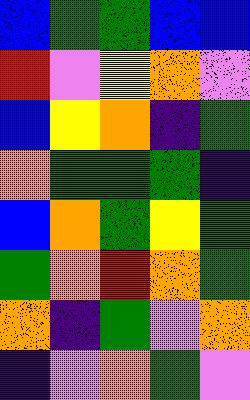[["blue", "green", "green", "blue", "blue"], ["red", "violet", "yellow", "orange", "violet"], ["blue", "yellow", "orange", "indigo", "green"], ["orange", "green", "green", "green", "indigo"], ["blue", "orange", "green", "yellow", "green"], ["green", "orange", "red", "orange", "green"], ["orange", "indigo", "green", "violet", "orange"], ["indigo", "violet", "orange", "green", "violet"]]